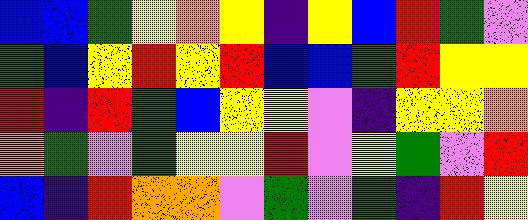[["blue", "blue", "green", "yellow", "orange", "yellow", "indigo", "yellow", "blue", "red", "green", "violet"], ["green", "blue", "yellow", "red", "yellow", "red", "blue", "blue", "green", "red", "yellow", "yellow"], ["red", "indigo", "red", "green", "blue", "yellow", "yellow", "violet", "indigo", "yellow", "yellow", "orange"], ["orange", "green", "violet", "green", "yellow", "yellow", "red", "violet", "yellow", "green", "violet", "red"], ["blue", "indigo", "red", "orange", "orange", "violet", "green", "violet", "green", "indigo", "red", "yellow"]]